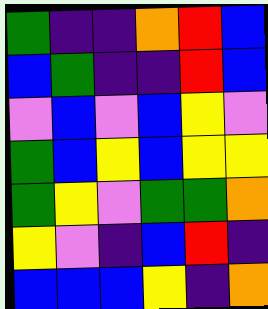[["green", "indigo", "indigo", "orange", "red", "blue"], ["blue", "green", "indigo", "indigo", "red", "blue"], ["violet", "blue", "violet", "blue", "yellow", "violet"], ["green", "blue", "yellow", "blue", "yellow", "yellow"], ["green", "yellow", "violet", "green", "green", "orange"], ["yellow", "violet", "indigo", "blue", "red", "indigo"], ["blue", "blue", "blue", "yellow", "indigo", "orange"]]